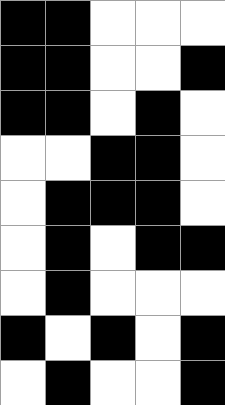[["black", "black", "white", "white", "white"], ["black", "black", "white", "white", "black"], ["black", "black", "white", "black", "white"], ["white", "white", "black", "black", "white"], ["white", "black", "black", "black", "white"], ["white", "black", "white", "black", "black"], ["white", "black", "white", "white", "white"], ["black", "white", "black", "white", "black"], ["white", "black", "white", "white", "black"]]